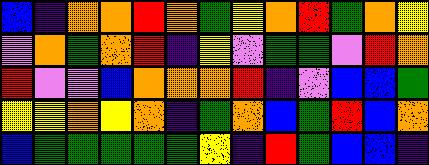[["blue", "indigo", "orange", "orange", "red", "orange", "green", "yellow", "orange", "red", "green", "orange", "yellow"], ["violet", "orange", "green", "orange", "red", "indigo", "yellow", "violet", "green", "green", "violet", "red", "orange"], ["red", "violet", "violet", "blue", "orange", "orange", "orange", "red", "indigo", "violet", "blue", "blue", "green"], ["yellow", "yellow", "orange", "yellow", "orange", "indigo", "green", "orange", "blue", "green", "red", "blue", "orange"], ["blue", "green", "green", "green", "green", "green", "yellow", "indigo", "red", "green", "blue", "blue", "indigo"]]